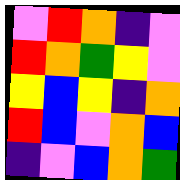[["violet", "red", "orange", "indigo", "violet"], ["red", "orange", "green", "yellow", "violet"], ["yellow", "blue", "yellow", "indigo", "orange"], ["red", "blue", "violet", "orange", "blue"], ["indigo", "violet", "blue", "orange", "green"]]